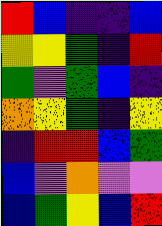[["red", "blue", "indigo", "indigo", "blue"], ["yellow", "yellow", "green", "indigo", "red"], ["green", "violet", "green", "blue", "indigo"], ["orange", "yellow", "green", "indigo", "yellow"], ["indigo", "red", "red", "blue", "green"], ["blue", "violet", "orange", "violet", "violet"], ["blue", "green", "yellow", "blue", "red"]]